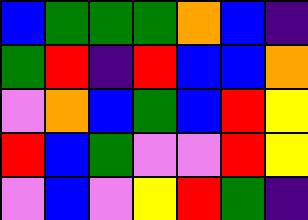[["blue", "green", "green", "green", "orange", "blue", "indigo"], ["green", "red", "indigo", "red", "blue", "blue", "orange"], ["violet", "orange", "blue", "green", "blue", "red", "yellow"], ["red", "blue", "green", "violet", "violet", "red", "yellow"], ["violet", "blue", "violet", "yellow", "red", "green", "indigo"]]